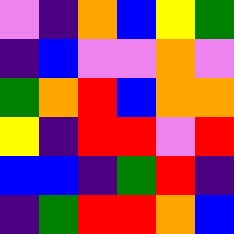[["violet", "indigo", "orange", "blue", "yellow", "green"], ["indigo", "blue", "violet", "violet", "orange", "violet"], ["green", "orange", "red", "blue", "orange", "orange"], ["yellow", "indigo", "red", "red", "violet", "red"], ["blue", "blue", "indigo", "green", "red", "indigo"], ["indigo", "green", "red", "red", "orange", "blue"]]